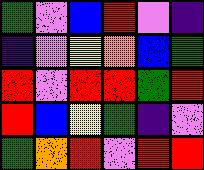[["green", "violet", "blue", "red", "violet", "indigo"], ["indigo", "violet", "yellow", "orange", "blue", "green"], ["red", "violet", "red", "red", "green", "red"], ["red", "blue", "yellow", "green", "indigo", "violet"], ["green", "orange", "red", "violet", "red", "red"]]